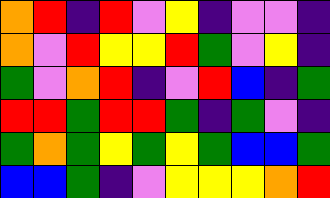[["orange", "red", "indigo", "red", "violet", "yellow", "indigo", "violet", "violet", "indigo"], ["orange", "violet", "red", "yellow", "yellow", "red", "green", "violet", "yellow", "indigo"], ["green", "violet", "orange", "red", "indigo", "violet", "red", "blue", "indigo", "green"], ["red", "red", "green", "red", "red", "green", "indigo", "green", "violet", "indigo"], ["green", "orange", "green", "yellow", "green", "yellow", "green", "blue", "blue", "green"], ["blue", "blue", "green", "indigo", "violet", "yellow", "yellow", "yellow", "orange", "red"]]